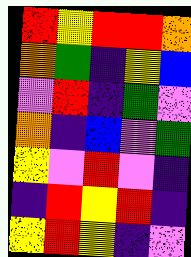[["red", "yellow", "red", "red", "orange"], ["orange", "green", "indigo", "yellow", "blue"], ["violet", "red", "indigo", "green", "violet"], ["orange", "indigo", "blue", "violet", "green"], ["yellow", "violet", "red", "violet", "indigo"], ["indigo", "red", "yellow", "red", "indigo"], ["yellow", "red", "yellow", "indigo", "violet"]]